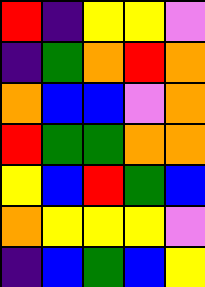[["red", "indigo", "yellow", "yellow", "violet"], ["indigo", "green", "orange", "red", "orange"], ["orange", "blue", "blue", "violet", "orange"], ["red", "green", "green", "orange", "orange"], ["yellow", "blue", "red", "green", "blue"], ["orange", "yellow", "yellow", "yellow", "violet"], ["indigo", "blue", "green", "blue", "yellow"]]